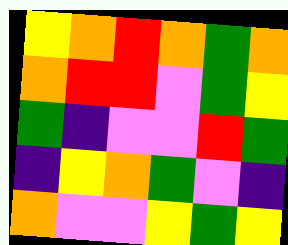[["yellow", "orange", "red", "orange", "green", "orange"], ["orange", "red", "red", "violet", "green", "yellow"], ["green", "indigo", "violet", "violet", "red", "green"], ["indigo", "yellow", "orange", "green", "violet", "indigo"], ["orange", "violet", "violet", "yellow", "green", "yellow"]]